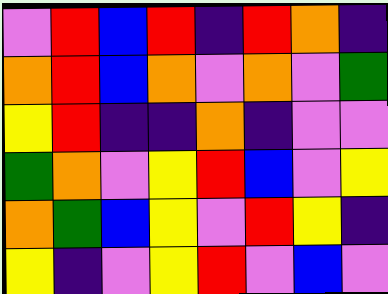[["violet", "red", "blue", "red", "indigo", "red", "orange", "indigo"], ["orange", "red", "blue", "orange", "violet", "orange", "violet", "green"], ["yellow", "red", "indigo", "indigo", "orange", "indigo", "violet", "violet"], ["green", "orange", "violet", "yellow", "red", "blue", "violet", "yellow"], ["orange", "green", "blue", "yellow", "violet", "red", "yellow", "indigo"], ["yellow", "indigo", "violet", "yellow", "red", "violet", "blue", "violet"]]